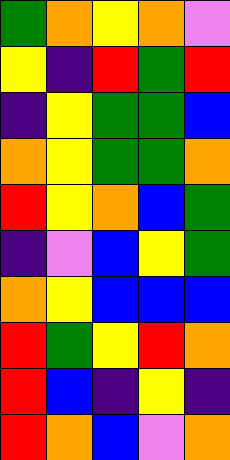[["green", "orange", "yellow", "orange", "violet"], ["yellow", "indigo", "red", "green", "red"], ["indigo", "yellow", "green", "green", "blue"], ["orange", "yellow", "green", "green", "orange"], ["red", "yellow", "orange", "blue", "green"], ["indigo", "violet", "blue", "yellow", "green"], ["orange", "yellow", "blue", "blue", "blue"], ["red", "green", "yellow", "red", "orange"], ["red", "blue", "indigo", "yellow", "indigo"], ["red", "orange", "blue", "violet", "orange"]]